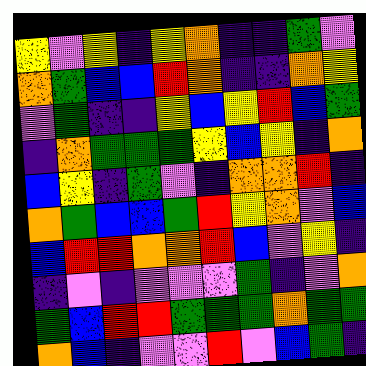[["yellow", "violet", "yellow", "indigo", "yellow", "orange", "indigo", "indigo", "green", "violet"], ["orange", "green", "blue", "blue", "red", "orange", "indigo", "indigo", "orange", "yellow"], ["violet", "green", "indigo", "indigo", "yellow", "blue", "yellow", "red", "blue", "green"], ["indigo", "orange", "green", "green", "green", "yellow", "blue", "yellow", "indigo", "orange"], ["blue", "yellow", "indigo", "green", "violet", "indigo", "orange", "orange", "red", "indigo"], ["orange", "green", "blue", "blue", "green", "red", "yellow", "orange", "violet", "blue"], ["blue", "red", "red", "orange", "orange", "red", "blue", "violet", "yellow", "indigo"], ["indigo", "violet", "indigo", "violet", "violet", "violet", "green", "indigo", "violet", "orange"], ["green", "blue", "red", "red", "green", "green", "green", "orange", "green", "green"], ["orange", "blue", "indigo", "violet", "violet", "red", "violet", "blue", "green", "indigo"]]